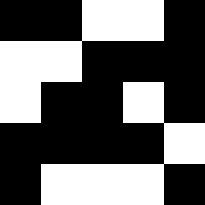[["black", "black", "white", "white", "black"], ["white", "white", "black", "black", "black"], ["white", "black", "black", "white", "black"], ["black", "black", "black", "black", "white"], ["black", "white", "white", "white", "black"]]